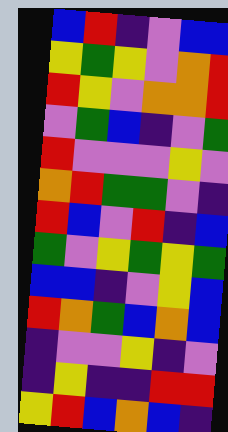[["blue", "red", "indigo", "violet", "blue", "blue"], ["yellow", "green", "yellow", "violet", "orange", "red"], ["red", "yellow", "violet", "orange", "orange", "red"], ["violet", "green", "blue", "indigo", "violet", "green"], ["red", "violet", "violet", "violet", "yellow", "violet"], ["orange", "red", "green", "green", "violet", "indigo"], ["red", "blue", "violet", "red", "indigo", "blue"], ["green", "violet", "yellow", "green", "yellow", "green"], ["blue", "blue", "indigo", "violet", "yellow", "blue"], ["red", "orange", "green", "blue", "orange", "blue"], ["indigo", "violet", "violet", "yellow", "indigo", "violet"], ["indigo", "yellow", "indigo", "indigo", "red", "red"], ["yellow", "red", "blue", "orange", "blue", "indigo"]]